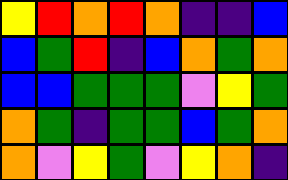[["yellow", "red", "orange", "red", "orange", "indigo", "indigo", "blue"], ["blue", "green", "red", "indigo", "blue", "orange", "green", "orange"], ["blue", "blue", "green", "green", "green", "violet", "yellow", "green"], ["orange", "green", "indigo", "green", "green", "blue", "green", "orange"], ["orange", "violet", "yellow", "green", "violet", "yellow", "orange", "indigo"]]